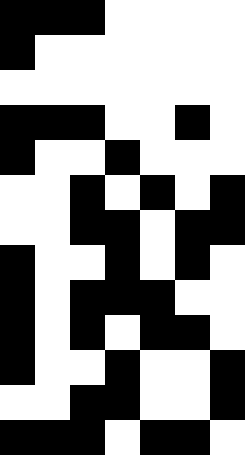[["black", "black", "black", "white", "white", "white", "white"], ["black", "white", "white", "white", "white", "white", "white"], ["white", "white", "white", "white", "white", "white", "white"], ["black", "black", "black", "white", "white", "black", "white"], ["black", "white", "white", "black", "white", "white", "white"], ["white", "white", "black", "white", "black", "white", "black"], ["white", "white", "black", "black", "white", "black", "black"], ["black", "white", "white", "black", "white", "black", "white"], ["black", "white", "black", "black", "black", "white", "white"], ["black", "white", "black", "white", "black", "black", "white"], ["black", "white", "white", "black", "white", "white", "black"], ["white", "white", "black", "black", "white", "white", "black"], ["black", "black", "black", "white", "black", "black", "white"]]